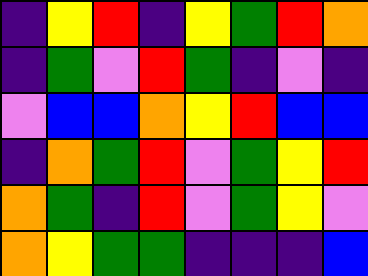[["indigo", "yellow", "red", "indigo", "yellow", "green", "red", "orange"], ["indigo", "green", "violet", "red", "green", "indigo", "violet", "indigo"], ["violet", "blue", "blue", "orange", "yellow", "red", "blue", "blue"], ["indigo", "orange", "green", "red", "violet", "green", "yellow", "red"], ["orange", "green", "indigo", "red", "violet", "green", "yellow", "violet"], ["orange", "yellow", "green", "green", "indigo", "indigo", "indigo", "blue"]]